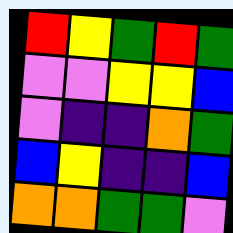[["red", "yellow", "green", "red", "green"], ["violet", "violet", "yellow", "yellow", "blue"], ["violet", "indigo", "indigo", "orange", "green"], ["blue", "yellow", "indigo", "indigo", "blue"], ["orange", "orange", "green", "green", "violet"]]